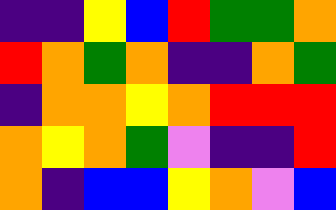[["indigo", "indigo", "yellow", "blue", "red", "green", "green", "orange"], ["red", "orange", "green", "orange", "indigo", "indigo", "orange", "green"], ["indigo", "orange", "orange", "yellow", "orange", "red", "red", "red"], ["orange", "yellow", "orange", "green", "violet", "indigo", "indigo", "red"], ["orange", "indigo", "blue", "blue", "yellow", "orange", "violet", "blue"]]